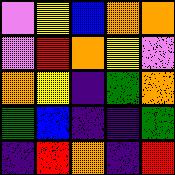[["violet", "yellow", "blue", "orange", "orange"], ["violet", "red", "orange", "yellow", "violet"], ["orange", "yellow", "indigo", "green", "orange"], ["green", "blue", "indigo", "indigo", "green"], ["indigo", "red", "orange", "indigo", "red"]]